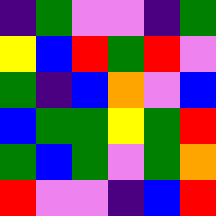[["indigo", "green", "violet", "violet", "indigo", "green"], ["yellow", "blue", "red", "green", "red", "violet"], ["green", "indigo", "blue", "orange", "violet", "blue"], ["blue", "green", "green", "yellow", "green", "red"], ["green", "blue", "green", "violet", "green", "orange"], ["red", "violet", "violet", "indigo", "blue", "red"]]